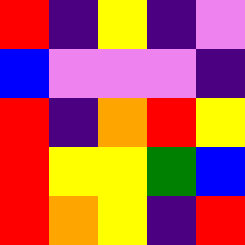[["red", "indigo", "yellow", "indigo", "violet"], ["blue", "violet", "violet", "violet", "indigo"], ["red", "indigo", "orange", "red", "yellow"], ["red", "yellow", "yellow", "green", "blue"], ["red", "orange", "yellow", "indigo", "red"]]